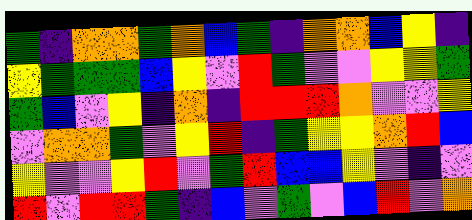[["green", "indigo", "orange", "orange", "green", "orange", "blue", "green", "indigo", "orange", "orange", "blue", "yellow", "indigo"], ["yellow", "green", "green", "green", "blue", "yellow", "violet", "red", "green", "violet", "violet", "yellow", "yellow", "green"], ["green", "blue", "violet", "yellow", "indigo", "orange", "indigo", "red", "red", "red", "orange", "violet", "violet", "yellow"], ["violet", "orange", "orange", "green", "violet", "yellow", "red", "indigo", "green", "yellow", "yellow", "orange", "red", "blue"], ["yellow", "violet", "violet", "yellow", "red", "violet", "green", "red", "blue", "blue", "yellow", "violet", "indigo", "violet"], ["red", "violet", "red", "red", "green", "indigo", "blue", "violet", "green", "violet", "blue", "red", "violet", "orange"]]